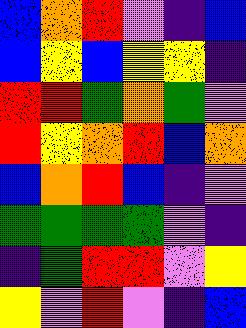[["blue", "orange", "red", "violet", "indigo", "blue"], ["blue", "yellow", "blue", "yellow", "yellow", "indigo"], ["red", "red", "green", "orange", "green", "violet"], ["red", "yellow", "orange", "red", "blue", "orange"], ["blue", "orange", "red", "blue", "indigo", "violet"], ["green", "green", "green", "green", "violet", "indigo"], ["indigo", "green", "red", "red", "violet", "yellow"], ["yellow", "violet", "red", "violet", "indigo", "blue"]]